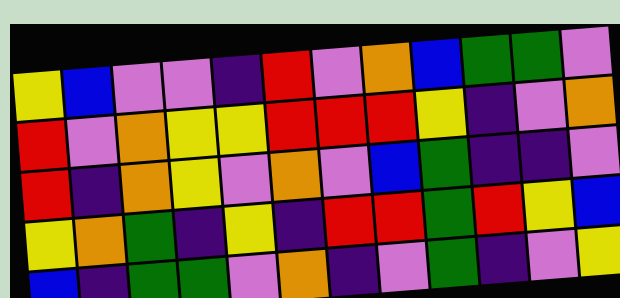[["yellow", "blue", "violet", "violet", "indigo", "red", "violet", "orange", "blue", "green", "green", "violet"], ["red", "violet", "orange", "yellow", "yellow", "red", "red", "red", "yellow", "indigo", "violet", "orange"], ["red", "indigo", "orange", "yellow", "violet", "orange", "violet", "blue", "green", "indigo", "indigo", "violet"], ["yellow", "orange", "green", "indigo", "yellow", "indigo", "red", "red", "green", "red", "yellow", "blue"], ["blue", "indigo", "green", "green", "violet", "orange", "indigo", "violet", "green", "indigo", "violet", "yellow"]]